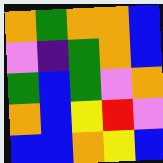[["orange", "green", "orange", "orange", "blue"], ["violet", "indigo", "green", "orange", "blue"], ["green", "blue", "green", "violet", "orange"], ["orange", "blue", "yellow", "red", "violet"], ["blue", "blue", "orange", "yellow", "blue"]]